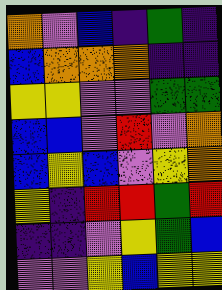[["orange", "violet", "blue", "indigo", "green", "indigo"], ["blue", "orange", "orange", "orange", "indigo", "indigo"], ["yellow", "yellow", "violet", "violet", "green", "green"], ["blue", "blue", "violet", "red", "violet", "orange"], ["blue", "yellow", "blue", "violet", "yellow", "orange"], ["yellow", "indigo", "red", "red", "green", "red"], ["indigo", "indigo", "violet", "yellow", "green", "blue"], ["violet", "violet", "yellow", "blue", "yellow", "yellow"]]